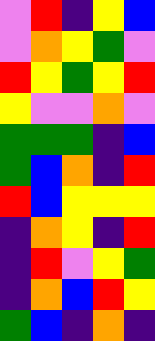[["violet", "red", "indigo", "yellow", "blue"], ["violet", "orange", "yellow", "green", "violet"], ["red", "yellow", "green", "yellow", "red"], ["yellow", "violet", "violet", "orange", "violet"], ["green", "green", "green", "indigo", "blue"], ["green", "blue", "orange", "indigo", "red"], ["red", "blue", "yellow", "yellow", "yellow"], ["indigo", "orange", "yellow", "indigo", "red"], ["indigo", "red", "violet", "yellow", "green"], ["indigo", "orange", "blue", "red", "yellow"], ["green", "blue", "indigo", "orange", "indigo"]]